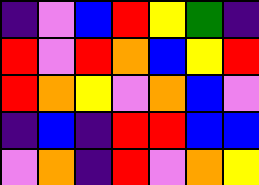[["indigo", "violet", "blue", "red", "yellow", "green", "indigo"], ["red", "violet", "red", "orange", "blue", "yellow", "red"], ["red", "orange", "yellow", "violet", "orange", "blue", "violet"], ["indigo", "blue", "indigo", "red", "red", "blue", "blue"], ["violet", "orange", "indigo", "red", "violet", "orange", "yellow"]]